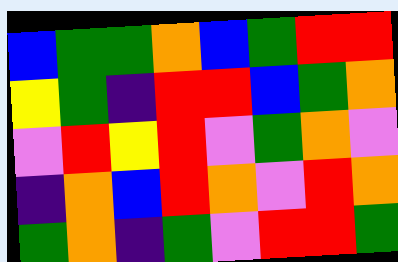[["blue", "green", "green", "orange", "blue", "green", "red", "red"], ["yellow", "green", "indigo", "red", "red", "blue", "green", "orange"], ["violet", "red", "yellow", "red", "violet", "green", "orange", "violet"], ["indigo", "orange", "blue", "red", "orange", "violet", "red", "orange"], ["green", "orange", "indigo", "green", "violet", "red", "red", "green"]]